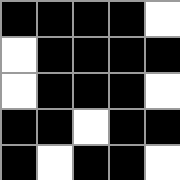[["black", "black", "black", "black", "white"], ["white", "black", "black", "black", "black"], ["white", "black", "black", "black", "white"], ["black", "black", "white", "black", "black"], ["black", "white", "black", "black", "white"]]